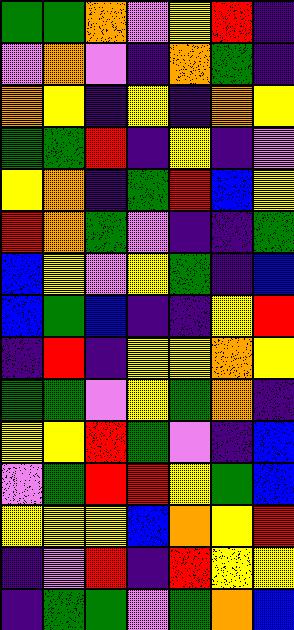[["green", "green", "orange", "violet", "yellow", "red", "indigo"], ["violet", "orange", "violet", "indigo", "orange", "green", "indigo"], ["orange", "yellow", "indigo", "yellow", "indigo", "orange", "yellow"], ["green", "green", "red", "indigo", "yellow", "indigo", "violet"], ["yellow", "orange", "indigo", "green", "red", "blue", "yellow"], ["red", "orange", "green", "violet", "indigo", "indigo", "green"], ["blue", "yellow", "violet", "yellow", "green", "indigo", "blue"], ["blue", "green", "blue", "indigo", "indigo", "yellow", "red"], ["indigo", "red", "indigo", "yellow", "yellow", "orange", "yellow"], ["green", "green", "violet", "yellow", "green", "orange", "indigo"], ["yellow", "yellow", "red", "green", "violet", "indigo", "blue"], ["violet", "green", "red", "red", "yellow", "green", "blue"], ["yellow", "yellow", "yellow", "blue", "orange", "yellow", "red"], ["indigo", "violet", "red", "indigo", "red", "yellow", "yellow"], ["indigo", "green", "green", "violet", "green", "orange", "blue"]]